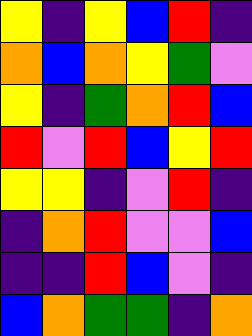[["yellow", "indigo", "yellow", "blue", "red", "indigo"], ["orange", "blue", "orange", "yellow", "green", "violet"], ["yellow", "indigo", "green", "orange", "red", "blue"], ["red", "violet", "red", "blue", "yellow", "red"], ["yellow", "yellow", "indigo", "violet", "red", "indigo"], ["indigo", "orange", "red", "violet", "violet", "blue"], ["indigo", "indigo", "red", "blue", "violet", "indigo"], ["blue", "orange", "green", "green", "indigo", "orange"]]